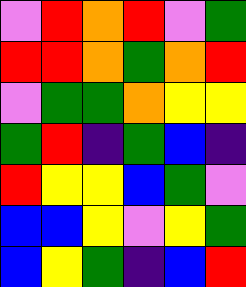[["violet", "red", "orange", "red", "violet", "green"], ["red", "red", "orange", "green", "orange", "red"], ["violet", "green", "green", "orange", "yellow", "yellow"], ["green", "red", "indigo", "green", "blue", "indigo"], ["red", "yellow", "yellow", "blue", "green", "violet"], ["blue", "blue", "yellow", "violet", "yellow", "green"], ["blue", "yellow", "green", "indigo", "blue", "red"]]